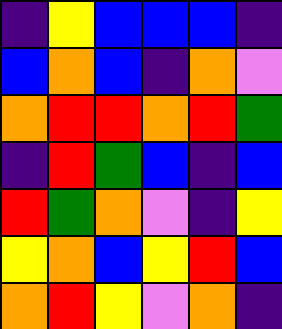[["indigo", "yellow", "blue", "blue", "blue", "indigo"], ["blue", "orange", "blue", "indigo", "orange", "violet"], ["orange", "red", "red", "orange", "red", "green"], ["indigo", "red", "green", "blue", "indigo", "blue"], ["red", "green", "orange", "violet", "indigo", "yellow"], ["yellow", "orange", "blue", "yellow", "red", "blue"], ["orange", "red", "yellow", "violet", "orange", "indigo"]]